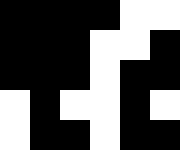[["black", "black", "black", "black", "white", "white"], ["black", "black", "black", "white", "white", "black"], ["black", "black", "black", "white", "black", "black"], ["white", "black", "white", "white", "black", "white"], ["white", "black", "black", "white", "black", "black"]]